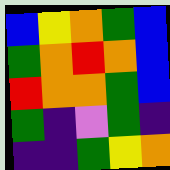[["blue", "yellow", "orange", "green", "blue"], ["green", "orange", "red", "orange", "blue"], ["red", "orange", "orange", "green", "blue"], ["green", "indigo", "violet", "green", "indigo"], ["indigo", "indigo", "green", "yellow", "orange"]]